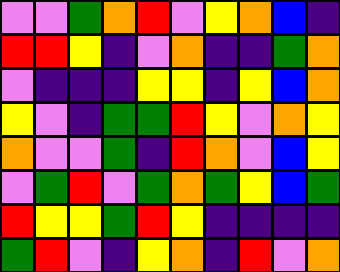[["violet", "violet", "green", "orange", "red", "violet", "yellow", "orange", "blue", "indigo"], ["red", "red", "yellow", "indigo", "violet", "orange", "indigo", "indigo", "green", "orange"], ["violet", "indigo", "indigo", "indigo", "yellow", "yellow", "indigo", "yellow", "blue", "orange"], ["yellow", "violet", "indigo", "green", "green", "red", "yellow", "violet", "orange", "yellow"], ["orange", "violet", "violet", "green", "indigo", "red", "orange", "violet", "blue", "yellow"], ["violet", "green", "red", "violet", "green", "orange", "green", "yellow", "blue", "green"], ["red", "yellow", "yellow", "green", "red", "yellow", "indigo", "indigo", "indigo", "indigo"], ["green", "red", "violet", "indigo", "yellow", "orange", "indigo", "red", "violet", "orange"]]